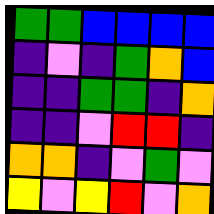[["green", "green", "blue", "blue", "blue", "blue"], ["indigo", "violet", "indigo", "green", "orange", "blue"], ["indigo", "indigo", "green", "green", "indigo", "orange"], ["indigo", "indigo", "violet", "red", "red", "indigo"], ["orange", "orange", "indigo", "violet", "green", "violet"], ["yellow", "violet", "yellow", "red", "violet", "orange"]]